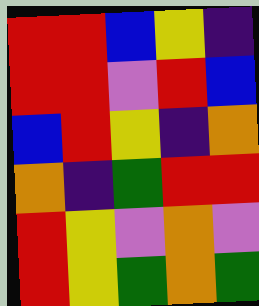[["red", "red", "blue", "yellow", "indigo"], ["red", "red", "violet", "red", "blue"], ["blue", "red", "yellow", "indigo", "orange"], ["orange", "indigo", "green", "red", "red"], ["red", "yellow", "violet", "orange", "violet"], ["red", "yellow", "green", "orange", "green"]]